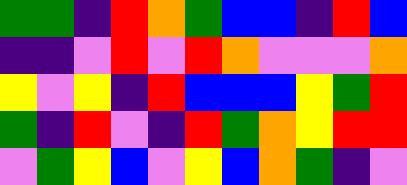[["green", "green", "indigo", "red", "orange", "green", "blue", "blue", "indigo", "red", "blue"], ["indigo", "indigo", "violet", "red", "violet", "red", "orange", "violet", "violet", "violet", "orange"], ["yellow", "violet", "yellow", "indigo", "red", "blue", "blue", "blue", "yellow", "green", "red"], ["green", "indigo", "red", "violet", "indigo", "red", "green", "orange", "yellow", "red", "red"], ["violet", "green", "yellow", "blue", "violet", "yellow", "blue", "orange", "green", "indigo", "violet"]]